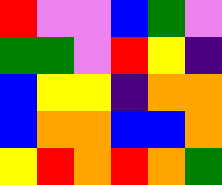[["red", "violet", "violet", "blue", "green", "violet"], ["green", "green", "violet", "red", "yellow", "indigo"], ["blue", "yellow", "yellow", "indigo", "orange", "orange"], ["blue", "orange", "orange", "blue", "blue", "orange"], ["yellow", "red", "orange", "red", "orange", "green"]]